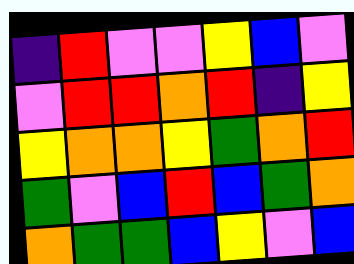[["indigo", "red", "violet", "violet", "yellow", "blue", "violet"], ["violet", "red", "red", "orange", "red", "indigo", "yellow"], ["yellow", "orange", "orange", "yellow", "green", "orange", "red"], ["green", "violet", "blue", "red", "blue", "green", "orange"], ["orange", "green", "green", "blue", "yellow", "violet", "blue"]]